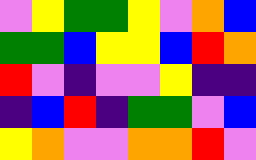[["violet", "yellow", "green", "green", "yellow", "violet", "orange", "blue"], ["green", "green", "blue", "yellow", "yellow", "blue", "red", "orange"], ["red", "violet", "indigo", "violet", "violet", "yellow", "indigo", "indigo"], ["indigo", "blue", "red", "indigo", "green", "green", "violet", "blue"], ["yellow", "orange", "violet", "violet", "orange", "orange", "red", "violet"]]